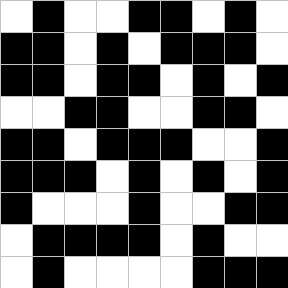[["white", "black", "white", "white", "black", "black", "white", "black", "white"], ["black", "black", "white", "black", "white", "black", "black", "black", "white"], ["black", "black", "white", "black", "black", "white", "black", "white", "black"], ["white", "white", "black", "black", "white", "white", "black", "black", "white"], ["black", "black", "white", "black", "black", "black", "white", "white", "black"], ["black", "black", "black", "white", "black", "white", "black", "white", "black"], ["black", "white", "white", "white", "black", "white", "white", "black", "black"], ["white", "black", "black", "black", "black", "white", "black", "white", "white"], ["white", "black", "white", "white", "white", "white", "black", "black", "black"]]